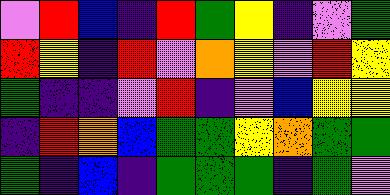[["violet", "red", "blue", "indigo", "red", "green", "yellow", "indigo", "violet", "green"], ["red", "yellow", "indigo", "red", "violet", "orange", "yellow", "violet", "red", "yellow"], ["green", "indigo", "indigo", "violet", "red", "indigo", "violet", "blue", "yellow", "yellow"], ["indigo", "red", "orange", "blue", "green", "green", "yellow", "orange", "green", "green"], ["green", "indigo", "blue", "indigo", "green", "green", "green", "indigo", "green", "violet"]]